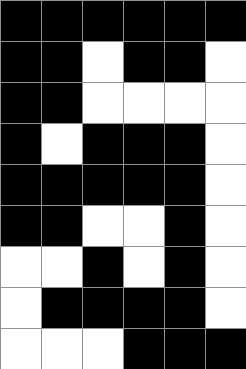[["black", "black", "black", "black", "black", "black"], ["black", "black", "white", "black", "black", "white"], ["black", "black", "white", "white", "white", "white"], ["black", "white", "black", "black", "black", "white"], ["black", "black", "black", "black", "black", "white"], ["black", "black", "white", "white", "black", "white"], ["white", "white", "black", "white", "black", "white"], ["white", "black", "black", "black", "black", "white"], ["white", "white", "white", "black", "black", "black"]]